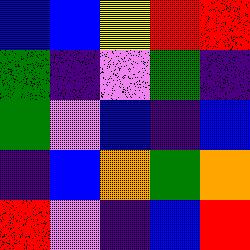[["blue", "blue", "yellow", "red", "red"], ["green", "indigo", "violet", "green", "indigo"], ["green", "violet", "blue", "indigo", "blue"], ["indigo", "blue", "orange", "green", "orange"], ["red", "violet", "indigo", "blue", "red"]]